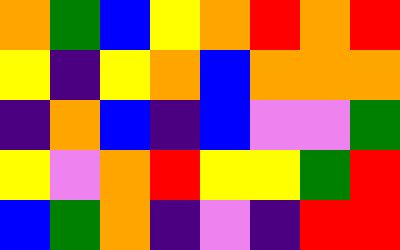[["orange", "green", "blue", "yellow", "orange", "red", "orange", "red"], ["yellow", "indigo", "yellow", "orange", "blue", "orange", "orange", "orange"], ["indigo", "orange", "blue", "indigo", "blue", "violet", "violet", "green"], ["yellow", "violet", "orange", "red", "yellow", "yellow", "green", "red"], ["blue", "green", "orange", "indigo", "violet", "indigo", "red", "red"]]